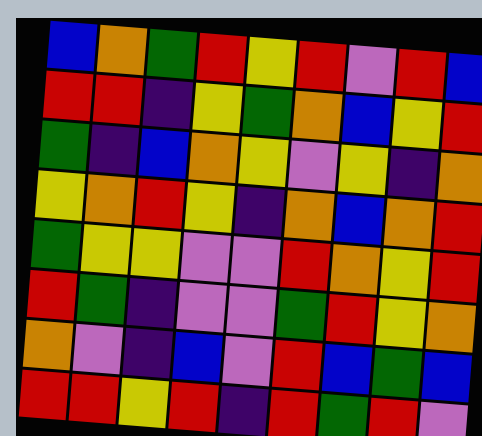[["blue", "orange", "green", "red", "yellow", "red", "violet", "red", "blue"], ["red", "red", "indigo", "yellow", "green", "orange", "blue", "yellow", "red"], ["green", "indigo", "blue", "orange", "yellow", "violet", "yellow", "indigo", "orange"], ["yellow", "orange", "red", "yellow", "indigo", "orange", "blue", "orange", "red"], ["green", "yellow", "yellow", "violet", "violet", "red", "orange", "yellow", "red"], ["red", "green", "indigo", "violet", "violet", "green", "red", "yellow", "orange"], ["orange", "violet", "indigo", "blue", "violet", "red", "blue", "green", "blue"], ["red", "red", "yellow", "red", "indigo", "red", "green", "red", "violet"]]